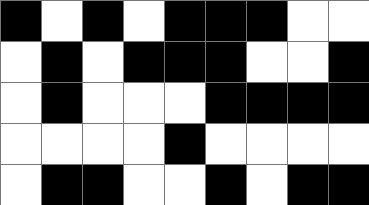[["black", "white", "black", "white", "black", "black", "black", "white", "white"], ["white", "black", "white", "black", "black", "black", "white", "white", "black"], ["white", "black", "white", "white", "white", "black", "black", "black", "black"], ["white", "white", "white", "white", "black", "white", "white", "white", "white"], ["white", "black", "black", "white", "white", "black", "white", "black", "black"]]